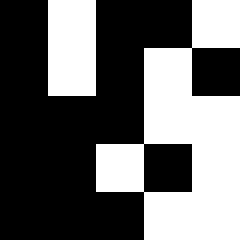[["black", "white", "black", "black", "white"], ["black", "white", "black", "white", "black"], ["black", "black", "black", "white", "white"], ["black", "black", "white", "black", "white"], ["black", "black", "black", "white", "white"]]